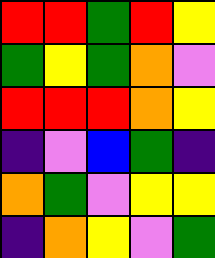[["red", "red", "green", "red", "yellow"], ["green", "yellow", "green", "orange", "violet"], ["red", "red", "red", "orange", "yellow"], ["indigo", "violet", "blue", "green", "indigo"], ["orange", "green", "violet", "yellow", "yellow"], ["indigo", "orange", "yellow", "violet", "green"]]